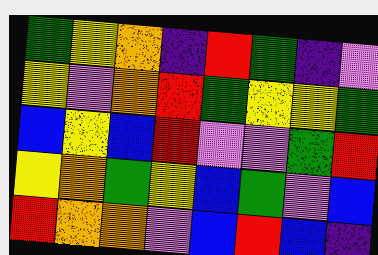[["green", "yellow", "orange", "indigo", "red", "green", "indigo", "violet"], ["yellow", "violet", "orange", "red", "green", "yellow", "yellow", "green"], ["blue", "yellow", "blue", "red", "violet", "violet", "green", "red"], ["yellow", "orange", "green", "yellow", "blue", "green", "violet", "blue"], ["red", "orange", "orange", "violet", "blue", "red", "blue", "indigo"]]